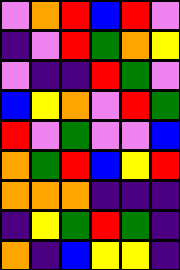[["violet", "orange", "red", "blue", "red", "violet"], ["indigo", "violet", "red", "green", "orange", "yellow"], ["violet", "indigo", "indigo", "red", "green", "violet"], ["blue", "yellow", "orange", "violet", "red", "green"], ["red", "violet", "green", "violet", "violet", "blue"], ["orange", "green", "red", "blue", "yellow", "red"], ["orange", "orange", "orange", "indigo", "indigo", "indigo"], ["indigo", "yellow", "green", "red", "green", "indigo"], ["orange", "indigo", "blue", "yellow", "yellow", "indigo"]]